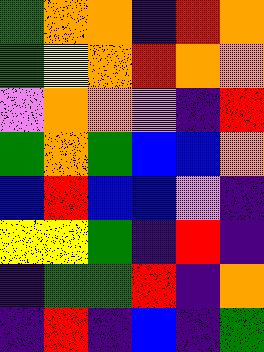[["green", "orange", "orange", "indigo", "red", "orange"], ["green", "yellow", "orange", "red", "orange", "orange"], ["violet", "orange", "orange", "violet", "indigo", "red"], ["green", "orange", "green", "blue", "blue", "orange"], ["blue", "red", "blue", "blue", "violet", "indigo"], ["yellow", "yellow", "green", "indigo", "red", "indigo"], ["indigo", "green", "green", "red", "indigo", "orange"], ["indigo", "red", "indigo", "blue", "indigo", "green"]]